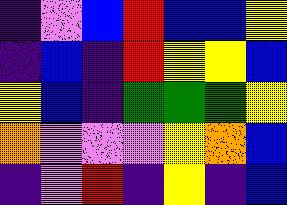[["indigo", "violet", "blue", "red", "blue", "blue", "yellow"], ["indigo", "blue", "indigo", "red", "yellow", "yellow", "blue"], ["yellow", "blue", "indigo", "green", "green", "green", "yellow"], ["orange", "violet", "violet", "violet", "yellow", "orange", "blue"], ["indigo", "violet", "red", "indigo", "yellow", "indigo", "blue"]]